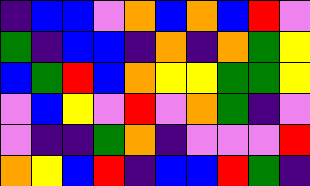[["indigo", "blue", "blue", "violet", "orange", "blue", "orange", "blue", "red", "violet"], ["green", "indigo", "blue", "blue", "indigo", "orange", "indigo", "orange", "green", "yellow"], ["blue", "green", "red", "blue", "orange", "yellow", "yellow", "green", "green", "yellow"], ["violet", "blue", "yellow", "violet", "red", "violet", "orange", "green", "indigo", "violet"], ["violet", "indigo", "indigo", "green", "orange", "indigo", "violet", "violet", "violet", "red"], ["orange", "yellow", "blue", "red", "indigo", "blue", "blue", "red", "green", "indigo"]]